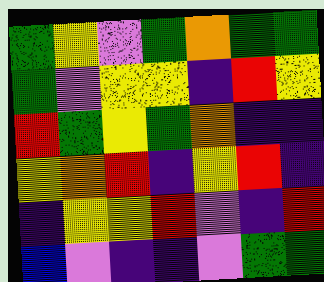[["green", "yellow", "violet", "green", "orange", "green", "green"], ["green", "violet", "yellow", "yellow", "indigo", "red", "yellow"], ["red", "green", "yellow", "green", "orange", "indigo", "indigo"], ["yellow", "orange", "red", "indigo", "yellow", "red", "indigo"], ["indigo", "yellow", "yellow", "red", "violet", "indigo", "red"], ["blue", "violet", "indigo", "indigo", "violet", "green", "green"]]